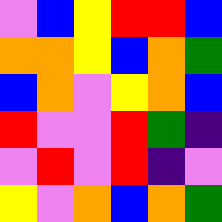[["violet", "blue", "yellow", "red", "red", "blue"], ["orange", "orange", "yellow", "blue", "orange", "green"], ["blue", "orange", "violet", "yellow", "orange", "blue"], ["red", "violet", "violet", "red", "green", "indigo"], ["violet", "red", "violet", "red", "indigo", "violet"], ["yellow", "violet", "orange", "blue", "orange", "green"]]